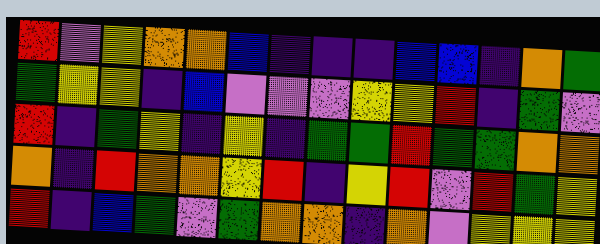[["red", "violet", "yellow", "orange", "orange", "blue", "indigo", "indigo", "indigo", "blue", "blue", "indigo", "orange", "green"], ["green", "yellow", "yellow", "indigo", "blue", "violet", "violet", "violet", "yellow", "yellow", "red", "indigo", "green", "violet"], ["red", "indigo", "green", "yellow", "indigo", "yellow", "indigo", "green", "green", "red", "green", "green", "orange", "orange"], ["orange", "indigo", "red", "orange", "orange", "yellow", "red", "indigo", "yellow", "red", "violet", "red", "green", "yellow"], ["red", "indigo", "blue", "green", "violet", "green", "orange", "orange", "indigo", "orange", "violet", "yellow", "yellow", "yellow"]]